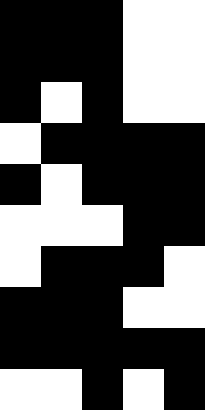[["black", "black", "black", "white", "white"], ["black", "black", "black", "white", "white"], ["black", "white", "black", "white", "white"], ["white", "black", "black", "black", "black"], ["black", "white", "black", "black", "black"], ["white", "white", "white", "black", "black"], ["white", "black", "black", "black", "white"], ["black", "black", "black", "white", "white"], ["black", "black", "black", "black", "black"], ["white", "white", "black", "white", "black"]]